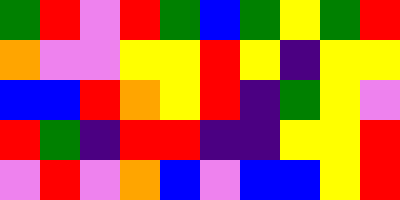[["green", "red", "violet", "red", "green", "blue", "green", "yellow", "green", "red"], ["orange", "violet", "violet", "yellow", "yellow", "red", "yellow", "indigo", "yellow", "yellow"], ["blue", "blue", "red", "orange", "yellow", "red", "indigo", "green", "yellow", "violet"], ["red", "green", "indigo", "red", "red", "indigo", "indigo", "yellow", "yellow", "red"], ["violet", "red", "violet", "orange", "blue", "violet", "blue", "blue", "yellow", "red"]]